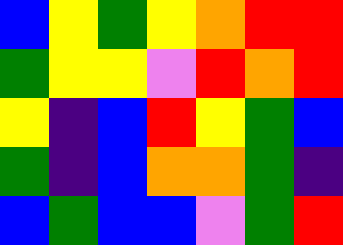[["blue", "yellow", "green", "yellow", "orange", "red", "red"], ["green", "yellow", "yellow", "violet", "red", "orange", "red"], ["yellow", "indigo", "blue", "red", "yellow", "green", "blue"], ["green", "indigo", "blue", "orange", "orange", "green", "indigo"], ["blue", "green", "blue", "blue", "violet", "green", "red"]]